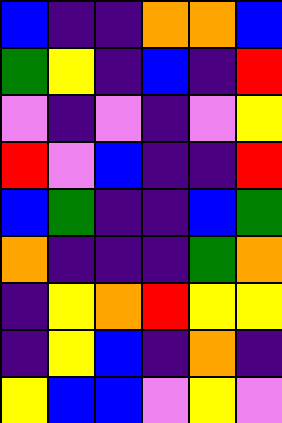[["blue", "indigo", "indigo", "orange", "orange", "blue"], ["green", "yellow", "indigo", "blue", "indigo", "red"], ["violet", "indigo", "violet", "indigo", "violet", "yellow"], ["red", "violet", "blue", "indigo", "indigo", "red"], ["blue", "green", "indigo", "indigo", "blue", "green"], ["orange", "indigo", "indigo", "indigo", "green", "orange"], ["indigo", "yellow", "orange", "red", "yellow", "yellow"], ["indigo", "yellow", "blue", "indigo", "orange", "indigo"], ["yellow", "blue", "blue", "violet", "yellow", "violet"]]